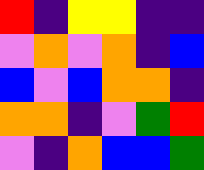[["red", "indigo", "yellow", "yellow", "indigo", "indigo"], ["violet", "orange", "violet", "orange", "indigo", "blue"], ["blue", "violet", "blue", "orange", "orange", "indigo"], ["orange", "orange", "indigo", "violet", "green", "red"], ["violet", "indigo", "orange", "blue", "blue", "green"]]